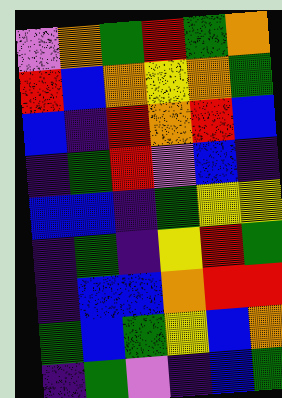[["violet", "orange", "green", "red", "green", "orange"], ["red", "blue", "orange", "yellow", "orange", "green"], ["blue", "indigo", "red", "orange", "red", "blue"], ["indigo", "green", "red", "violet", "blue", "indigo"], ["blue", "blue", "indigo", "green", "yellow", "yellow"], ["indigo", "green", "indigo", "yellow", "red", "green"], ["indigo", "blue", "blue", "orange", "red", "red"], ["green", "blue", "green", "yellow", "blue", "orange"], ["indigo", "green", "violet", "indigo", "blue", "green"]]